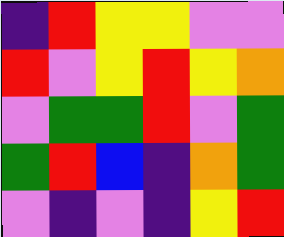[["indigo", "red", "yellow", "yellow", "violet", "violet"], ["red", "violet", "yellow", "red", "yellow", "orange"], ["violet", "green", "green", "red", "violet", "green"], ["green", "red", "blue", "indigo", "orange", "green"], ["violet", "indigo", "violet", "indigo", "yellow", "red"]]